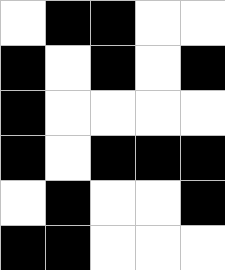[["white", "black", "black", "white", "white"], ["black", "white", "black", "white", "black"], ["black", "white", "white", "white", "white"], ["black", "white", "black", "black", "black"], ["white", "black", "white", "white", "black"], ["black", "black", "white", "white", "white"]]